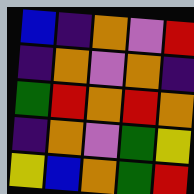[["blue", "indigo", "orange", "violet", "red"], ["indigo", "orange", "violet", "orange", "indigo"], ["green", "red", "orange", "red", "orange"], ["indigo", "orange", "violet", "green", "yellow"], ["yellow", "blue", "orange", "green", "red"]]